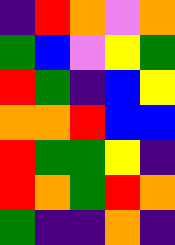[["indigo", "red", "orange", "violet", "orange"], ["green", "blue", "violet", "yellow", "green"], ["red", "green", "indigo", "blue", "yellow"], ["orange", "orange", "red", "blue", "blue"], ["red", "green", "green", "yellow", "indigo"], ["red", "orange", "green", "red", "orange"], ["green", "indigo", "indigo", "orange", "indigo"]]